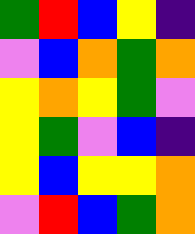[["green", "red", "blue", "yellow", "indigo"], ["violet", "blue", "orange", "green", "orange"], ["yellow", "orange", "yellow", "green", "violet"], ["yellow", "green", "violet", "blue", "indigo"], ["yellow", "blue", "yellow", "yellow", "orange"], ["violet", "red", "blue", "green", "orange"]]